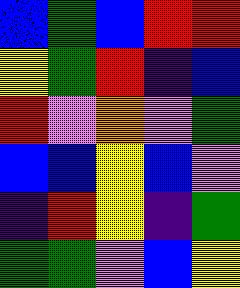[["blue", "green", "blue", "red", "red"], ["yellow", "green", "red", "indigo", "blue"], ["red", "violet", "orange", "violet", "green"], ["blue", "blue", "yellow", "blue", "violet"], ["indigo", "red", "yellow", "indigo", "green"], ["green", "green", "violet", "blue", "yellow"]]